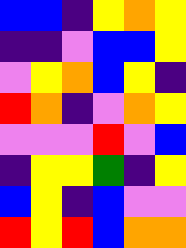[["blue", "blue", "indigo", "yellow", "orange", "yellow"], ["indigo", "indigo", "violet", "blue", "blue", "yellow"], ["violet", "yellow", "orange", "blue", "yellow", "indigo"], ["red", "orange", "indigo", "violet", "orange", "yellow"], ["violet", "violet", "violet", "red", "violet", "blue"], ["indigo", "yellow", "yellow", "green", "indigo", "yellow"], ["blue", "yellow", "indigo", "blue", "violet", "violet"], ["red", "yellow", "red", "blue", "orange", "orange"]]